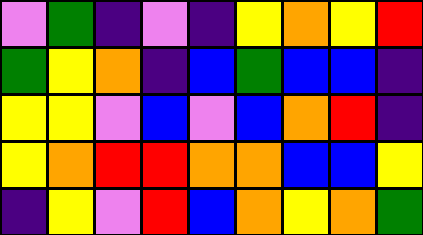[["violet", "green", "indigo", "violet", "indigo", "yellow", "orange", "yellow", "red"], ["green", "yellow", "orange", "indigo", "blue", "green", "blue", "blue", "indigo"], ["yellow", "yellow", "violet", "blue", "violet", "blue", "orange", "red", "indigo"], ["yellow", "orange", "red", "red", "orange", "orange", "blue", "blue", "yellow"], ["indigo", "yellow", "violet", "red", "blue", "orange", "yellow", "orange", "green"]]